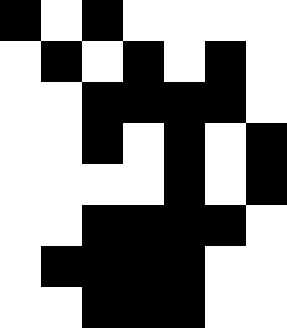[["black", "white", "black", "white", "white", "white", "white"], ["white", "black", "white", "black", "white", "black", "white"], ["white", "white", "black", "black", "black", "black", "white"], ["white", "white", "black", "white", "black", "white", "black"], ["white", "white", "white", "white", "black", "white", "black"], ["white", "white", "black", "black", "black", "black", "white"], ["white", "black", "black", "black", "black", "white", "white"], ["white", "white", "black", "black", "black", "white", "white"]]